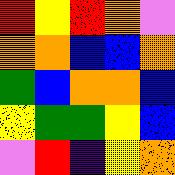[["red", "yellow", "red", "orange", "violet"], ["orange", "orange", "blue", "blue", "orange"], ["green", "blue", "orange", "orange", "blue"], ["yellow", "green", "green", "yellow", "blue"], ["violet", "red", "indigo", "yellow", "orange"]]